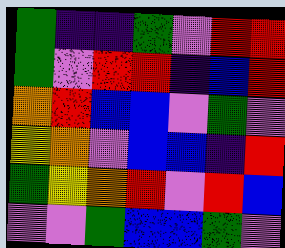[["green", "indigo", "indigo", "green", "violet", "red", "red"], ["green", "violet", "red", "red", "indigo", "blue", "red"], ["orange", "red", "blue", "blue", "violet", "green", "violet"], ["yellow", "orange", "violet", "blue", "blue", "indigo", "red"], ["green", "yellow", "orange", "red", "violet", "red", "blue"], ["violet", "violet", "green", "blue", "blue", "green", "violet"]]